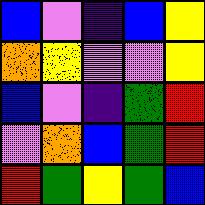[["blue", "violet", "indigo", "blue", "yellow"], ["orange", "yellow", "violet", "violet", "yellow"], ["blue", "violet", "indigo", "green", "red"], ["violet", "orange", "blue", "green", "red"], ["red", "green", "yellow", "green", "blue"]]